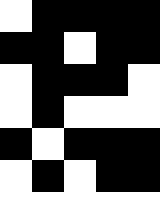[["white", "black", "black", "black", "black"], ["black", "black", "white", "black", "black"], ["white", "black", "black", "black", "white"], ["white", "black", "white", "white", "white"], ["black", "white", "black", "black", "black"], ["white", "black", "white", "black", "black"], ["white", "white", "white", "white", "white"]]